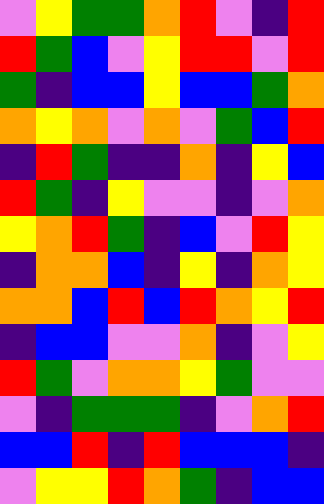[["violet", "yellow", "green", "green", "orange", "red", "violet", "indigo", "red"], ["red", "green", "blue", "violet", "yellow", "red", "red", "violet", "red"], ["green", "indigo", "blue", "blue", "yellow", "blue", "blue", "green", "orange"], ["orange", "yellow", "orange", "violet", "orange", "violet", "green", "blue", "red"], ["indigo", "red", "green", "indigo", "indigo", "orange", "indigo", "yellow", "blue"], ["red", "green", "indigo", "yellow", "violet", "violet", "indigo", "violet", "orange"], ["yellow", "orange", "red", "green", "indigo", "blue", "violet", "red", "yellow"], ["indigo", "orange", "orange", "blue", "indigo", "yellow", "indigo", "orange", "yellow"], ["orange", "orange", "blue", "red", "blue", "red", "orange", "yellow", "red"], ["indigo", "blue", "blue", "violet", "violet", "orange", "indigo", "violet", "yellow"], ["red", "green", "violet", "orange", "orange", "yellow", "green", "violet", "violet"], ["violet", "indigo", "green", "green", "green", "indigo", "violet", "orange", "red"], ["blue", "blue", "red", "indigo", "red", "blue", "blue", "blue", "indigo"], ["violet", "yellow", "yellow", "red", "orange", "green", "indigo", "blue", "blue"]]